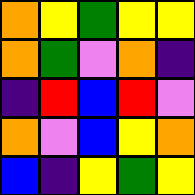[["orange", "yellow", "green", "yellow", "yellow"], ["orange", "green", "violet", "orange", "indigo"], ["indigo", "red", "blue", "red", "violet"], ["orange", "violet", "blue", "yellow", "orange"], ["blue", "indigo", "yellow", "green", "yellow"]]